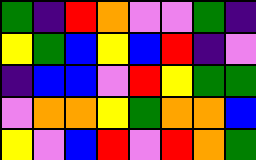[["green", "indigo", "red", "orange", "violet", "violet", "green", "indigo"], ["yellow", "green", "blue", "yellow", "blue", "red", "indigo", "violet"], ["indigo", "blue", "blue", "violet", "red", "yellow", "green", "green"], ["violet", "orange", "orange", "yellow", "green", "orange", "orange", "blue"], ["yellow", "violet", "blue", "red", "violet", "red", "orange", "green"]]